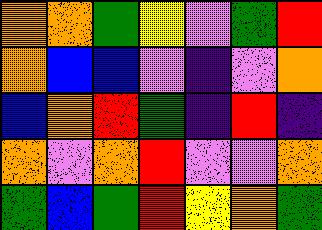[["orange", "orange", "green", "yellow", "violet", "green", "red"], ["orange", "blue", "blue", "violet", "indigo", "violet", "orange"], ["blue", "orange", "red", "green", "indigo", "red", "indigo"], ["orange", "violet", "orange", "red", "violet", "violet", "orange"], ["green", "blue", "green", "red", "yellow", "orange", "green"]]